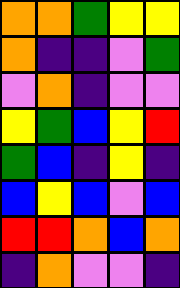[["orange", "orange", "green", "yellow", "yellow"], ["orange", "indigo", "indigo", "violet", "green"], ["violet", "orange", "indigo", "violet", "violet"], ["yellow", "green", "blue", "yellow", "red"], ["green", "blue", "indigo", "yellow", "indigo"], ["blue", "yellow", "blue", "violet", "blue"], ["red", "red", "orange", "blue", "orange"], ["indigo", "orange", "violet", "violet", "indigo"]]